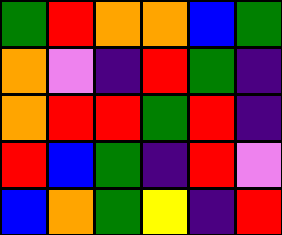[["green", "red", "orange", "orange", "blue", "green"], ["orange", "violet", "indigo", "red", "green", "indigo"], ["orange", "red", "red", "green", "red", "indigo"], ["red", "blue", "green", "indigo", "red", "violet"], ["blue", "orange", "green", "yellow", "indigo", "red"]]